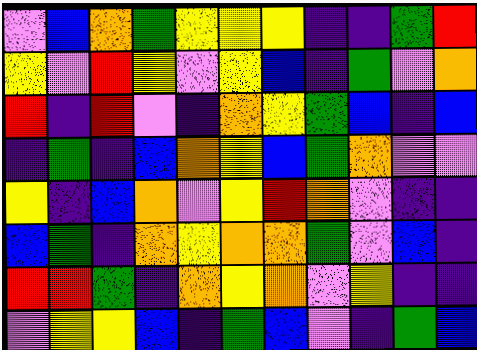[["violet", "blue", "orange", "green", "yellow", "yellow", "yellow", "indigo", "indigo", "green", "red"], ["yellow", "violet", "red", "yellow", "violet", "yellow", "blue", "indigo", "green", "violet", "orange"], ["red", "indigo", "red", "violet", "indigo", "orange", "yellow", "green", "blue", "indigo", "blue"], ["indigo", "green", "indigo", "blue", "orange", "yellow", "blue", "green", "orange", "violet", "violet"], ["yellow", "indigo", "blue", "orange", "violet", "yellow", "red", "orange", "violet", "indigo", "indigo"], ["blue", "green", "indigo", "orange", "yellow", "orange", "orange", "green", "violet", "blue", "indigo"], ["red", "red", "green", "indigo", "orange", "yellow", "orange", "violet", "yellow", "indigo", "indigo"], ["violet", "yellow", "yellow", "blue", "indigo", "green", "blue", "violet", "indigo", "green", "blue"]]